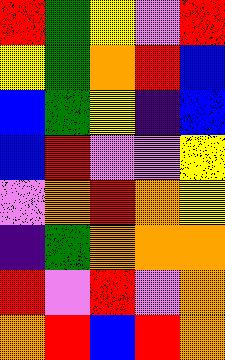[["red", "green", "yellow", "violet", "red"], ["yellow", "green", "orange", "red", "blue"], ["blue", "green", "yellow", "indigo", "blue"], ["blue", "red", "violet", "violet", "yellow"], ["violet", "orange", "red", "orange", "yellow"], ["indigo", "green", "orange", "orange", "orange"], ["red", "violet", "red", "violet", "orange"], ["orange", "red", "blue", "red", "orange"]]